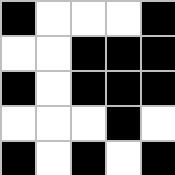[["black", "white", "white", "white", "black"], ["white", "white", "black", "black", "black"], ["black", "white", "black", "black", "black"], ["white", "white", "white", "black", "white"], ["black", "white", "black", "white", "black"]]